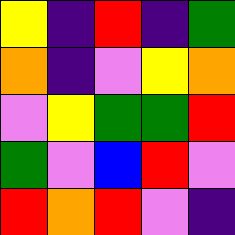[["yellow", "indigo", "red", "indigo", "green"], ["orange", "indigo", "violet", "yellow", "orange"], ["violet", "yellow", "green", "green", "red"], ["green", "violet", "blue", "red", "violet"], ["red", "orange", "red", "violet", "indigo"]]